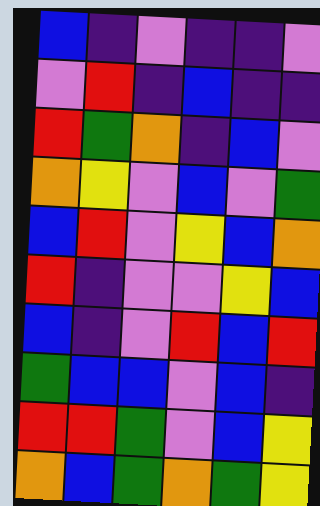[["blue", "indigo", "violet", "indigo", "indigo", "violet"], ["violet", "red", "indigo", "blue", "indigo", "indigo"], ["red", "green", "orange", "indigo", "blue", "violet"], ["orange", "yellow", "violet", "blue", "violet", "green"], ["blue", "red", "violet", "yellow", "blue", "orange"], ["red", "indigo", "violet", "violet", "yellow", "blue"], ["blue", "indigo", "violet", "red", "blue", "red"], ["green", "blue", "blue", "violet", "blue", "indigo"], ["red", "red", "green", "violet", "blue", "yellow"], ["orange", "blue", "green", "orange", "green", "yellow"]]